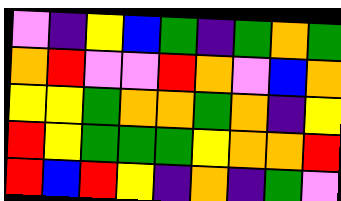[["violet", "indigo", "yellow", "blue", "green", "indigo", "green", "orange", "green"], ["orange", "red", "violet", "violet", "red", "orange", "violet", "blue", "orange"], ["yellow", "yellow", "green", "orange", "orange", "green", "orange", "indigo", "yellow"], ["red", "yellow", "green", "green", "green", "yellow", "orange", "orange", "red"], ["red", "blue", "red", "yellow", "indigo", "orange", "indigo", "green", "violet"]]